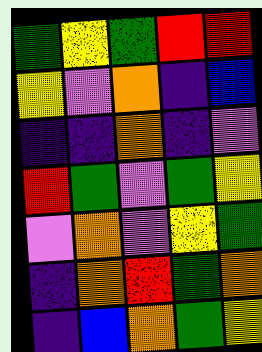[["green", "yellow", "green", "red", "red"], ["yellow", "violet", "orange", "indigo", "blue"], ["indigo", "indigo", "orange", "indigo", "violet"], ["red", "green", "violet", "green", "yellow"], ["violet", "orange", "violet", "yellow", "green"], ["indigo", "orange", "red", "green", "orange"], ["indigo", "blue", "orange", "green", "yellow"]]